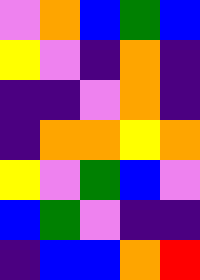[["violet", "orange", "blue", "green", "blue"], ["yellow", "violet", "indigo", "orange", "indigo"], ["indigo", "indigo", "violet", "orange", "indigo"], ["indigo", "orange", "orange", "yellow", "orange"], ["yellow", "violet", "green", "blue", "violet"], ["blue", "green", "violet", "indigo", "indigo"], ["indigo", "blue", "blue", "orange", "red"]]